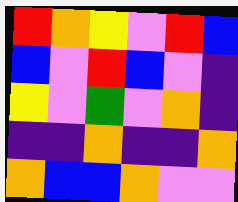[["red", "orange", "yellow", "violet", "red", "blue"], ["blue", "violet", "red", "blue", "violet", "indigo"], ["yellow", "violet", "green", "violet", "orange", "indigo"], ["indigo", "indigo", "orange", "indigo", "indigo", "orange"], ["orange", "blue", "blue", "orange", "violet", "violet"]]